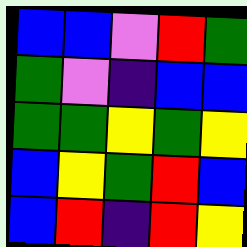[["blue", "blue", "violet", "red", "green"], ["green", "violet", "indigo", "blue", "blue"], ["green", "green", "yellow", "green", "yellow"], ["blue", "yellow", "green", "red", "blue"], ["blue", "red", "indigo", "red", "yellow"]]